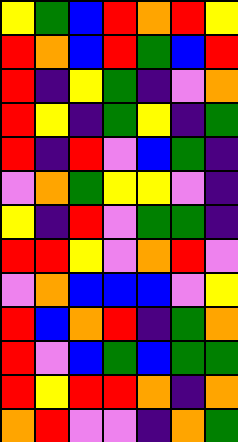[["yellow", "green", "blue", "red", "orange", "red", "yellow"], ["red", "orange", "blue", "red", "green", "blue", "red"], ["red", "indigo", "yellow", "green", "indigo", "violet", "orange"], ["red", "yellow", "indigo", "green", "yellow", "indigo", "green"], ["red", "indigo", "red", "violet", "blue", "green", "indigo"], ["violet", "orange", "green", "yellow", "yellow", "violet", "indigo"], ["yellow", "indigo", "red", "violet", "green", "green", "indigo"], ["red", "red", "yellow", "violet", "orange", "red", "violet"], ["violet", "orange", "blue", "blue", "blue", "violet", "yellow"], ["red", "blue", "orange", "red", "indigo", "green", "orange"], ["red", "violet", "blue", "green", "blue", "green", "green"], ["red", "yellow", "red", "red", "orange", "indigo", "orange"], ["orange", "red", "violet", "violet", "indigo", "orange", "green"]]